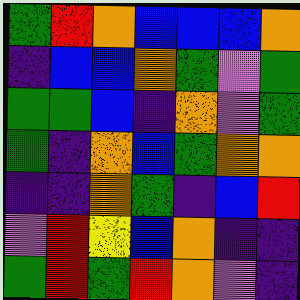[["green", "red", "orange", "blue", "blue", "blue", "orange"], ["indigo", "blue", "blue", "orange", "green", "violet", "green"], ["green", "green", "blue", "indigo", "orange", "violet", "green"], ["green", "indigo", "orange", "blue", "green", "orange", "orange"], ["indigo", "indigo", "orange", "green", "indigo", "blue", "red"], ["violet", "red", "yellow", "blue", "orange", "indigo", "indigo"], ["green", "red", "green", "red", "orange", "violet", "indigo"]]